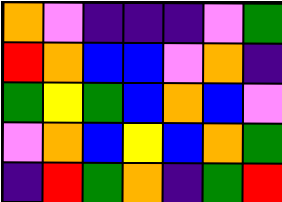[["orange", "violet", "indigo", "indigo", "indigo", "violet", "green"], ["red", "orange", "blue", "blue", "violet", "orange", "indigo"], ["green", "yellow", "green", "blue", "orange", "blue", "violet"], ["violet", "orange", "blue", "yellow", "blue", "orange", "green"], ["indigo", "red", "green", "orange", "indigo", "green", "red"]]